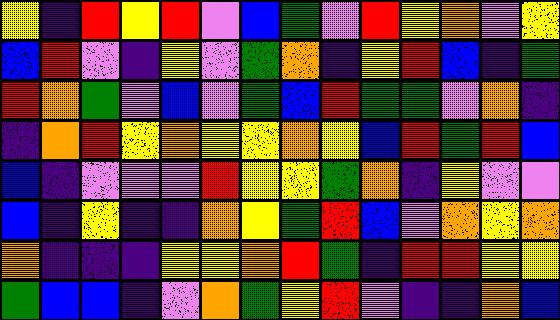[["yellow", "indigo", "red", "yellow", "red", "violet", "blue", "green", "violet", "red", "yellow", "orange", "violet", "yellow"], ["blue", "red", "violet", "indigo", "yellow", "violet", "green", "orange", "indigo", "yellow", "red", "blue", "indigo", "green"], ["red", "orange", "green", "violet", "blue", "violet", "green", "blue", "red", "green", "green", "violet", "orange", "indigo"], ["indigo", "orange", "red", "yellow", "orange", "yellow", "yellow", "orange", "yellow", "blue", "red", "green", "red", "blue"], ["blue", "indigo", "violet", "violet", "violet", "red", "yellow", "yellow", "green", "orange", "indigo", "yellow", "violet", "violet"], ["blue", "indigo", "yellow", "indigo", "indigo", "orange", "yellow", "green", "red", "blue", "violet", "orange", "yellow", "orange"], ["orange", "indigo", "indigo", "indigo", "yellow", "yellow", "orange", "red", "green", "indigo", "red", "red", "yellow", "yellow"], ["green", "blue", "blue", "indigo", "violet", "orange", "green", "yellow", "red", "violet", "indigo", "indigo", "orange", "blue"]]